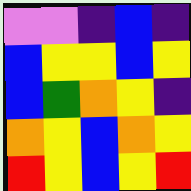[["violet", "violet", "indigo", "blue", "indigo"], ["blue", "yellow", "yellow", "blue", "yellow"], ["blue", "green", "orange", "yellow", "indigo"], ["orange", "yellow", "blue", "orange", "yellow"], ["red", "yellow", "blue", "yellow", "red"]]